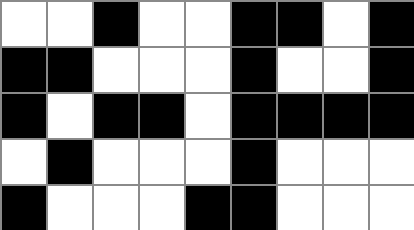[["white", "white", "black", "white", "white", "black", "black", "white", "black"], ["black", "black", "white", "white", "white", "black", "white", "white", "black"], ["black", "white", "black", "black", "white", "black", "black", "black", "black"], ["white", "black", "white", "white", "white", "black", "white", "white", "white"], ["black", "white", "white", "white", "black", "black", "white", "white", "white"]]